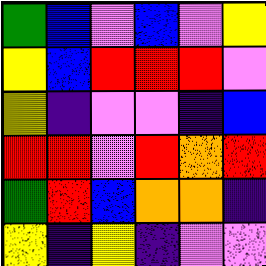[["green", "blue", "violet", "blue", "violet", "yellow"], ["yellow", "blue", "red", "red", "red", "violet"], ["yellow", "indigo", "violet", "violet", "indigo", "blue"], ["red", "red", "violet", "red", "orange", "red"], ["green", "red", "blue", "orange", "orange", "indigo"], ["yellow", "indigo", "yellow", "indigo", "violet", "violet"]]